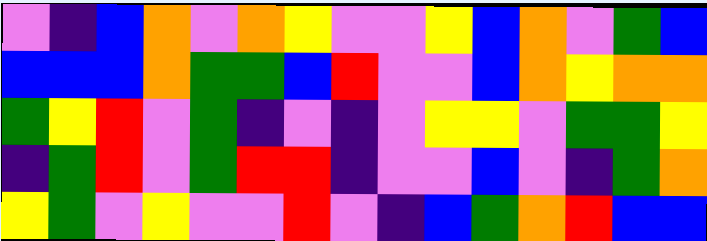[["violet", "indigo", "blue", "orange", "violet", "orange", "yellow", "violet", "violet", "yellow", "blue", "orange", "violet", "green", "blue"], ["blue", "blue", "blue", "orange", "green", "green", "blue", "red", "violet", "violet", "blue", "orange", "yellow", "orange", "orange"], ["green", "yellow", "red", "violet", "green", "indigo", "violet", "indigo", "violet", "yellow", "yellow", "violet", "green", "green", "yellow"], ["indigo", "green", "red", "violet", "green", "red", "red", "indigo", "violet", "violet", "blue", "violet", "indigo", "green", "orange"], ["yellow", "green", "violet", "yellow", "violet", "violet", "red", "violet", "indigo", "blue", "green", "orange", "red", "blue", "blue"]]